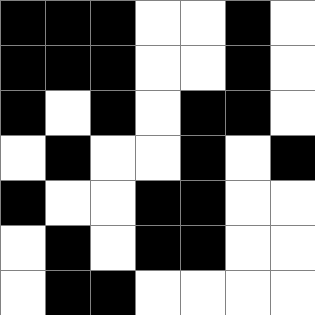[["black", "black", "black", "white", "white", "black", "white"], ["black", "black", "black", "white", "white", "black", "white"], ["black", "white", "black", "white", "black", "black", "white"], ["white", "black", "white", "white", "black", "white", "black"], ["black", "white", "white", "black", "black", "white", "white"], ["white", "black", "white", "black", "black", "white", "white"], ["white", "black", "black", "white", "white", "white", "white"]]